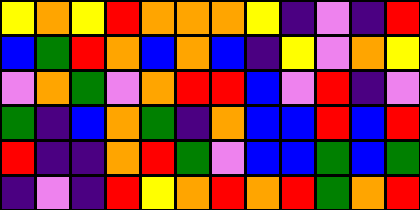[["yellow", "orange", "yellow", "red", "orange", "orange", "orange", "yellow", "indigo", "violet", "indigo", "red"], ["blue", "green", "red", "orange", "blue", "orange", "blue", "indigo", "yellow", "violet", "orange", "yellow"], ["violet", "orange", "green", "violet", "orange", "red", "red", "blue", "violet", "red", "indigo", "violet"], ["green", "indigo", "blue", "orange", "green", "indigo", "orange", "blue", "blue", "red", "blue", "red"], ["red", "indigo", "indigo", "orange", "red", "green", "violet", "blue", "blue", "green", "blue", "green"], ["indigo", "violet", "indigo", "red", "yellow", "orange", "red", "orange", "red", "green", "orange", "red"]]